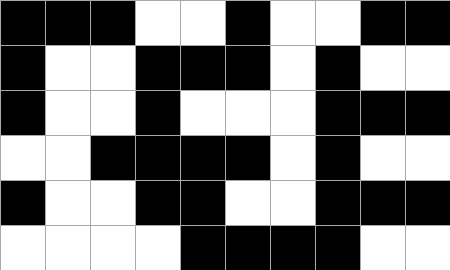[["black", "black", "black", "white", "white", "black", "white", "white", "black", "black"], ["black", "white", "white", "black", "black", "black", "white", "black", "white", "white"], ["black", "white", "white", "black", "white", "white", "white", "black", "black", "black"], ["white", "white", "black", "black", "black", "black", "white", "black", "white", "white"], ["black", "white", "white", "black", "black", "white", "white", "black", "black", "black"], ["white", "white", "white", "white", "black", "black", "black", "black", "white", "white"]]